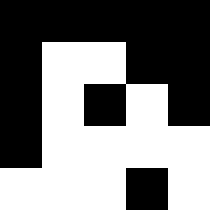[["black", "black", "black", "black", "black"], ["black", "white", "white", "black", "black"], ["black", "white", "black", "white", "black"], ["black", "white", "white", "white", "white"], ["white", "white", "white", "black", "white"]]